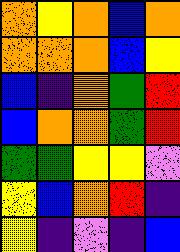[["orange", "yellow", "orange", "blue", "orange"], ["orange", "orange", "orange", "blue", "yellow"], ["blue", "indigo", "orange", "green", "red"], ["blue", "orange", "orange", "green", "red"], ["green", "green", "yellow", "yellow", "violet"], ["yellow", "blue", "orange", "red", "indigo"], ["yellow", "indigo", "violet", "indigo", "blue"]]